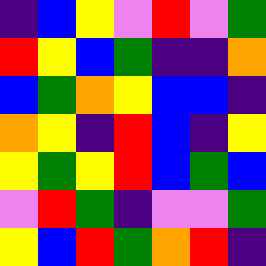[["indigo", "blue", "yellow", "violet", "red", "violet", "green"], ["red", "yellow", "blue", "green", "indigo", "indigo", "orange"], ["blue", "green", "orange", "yellow", "blue", "blue", "indigo"], ["orange", "yellow", "indigo", "red", "blue", "indigo", "yellow"], ["yellow", "green", "yellow", "red", "blue", "green", "blue"], ["violet", "red", "green", "indigo", "violet", "violet", "green"], ["yellow", "blue", "red", "green", "orange", "red", "indigo"]]